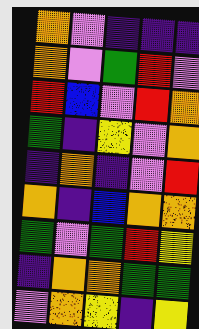[["orange", "violet", "indigo", "indigo", "indigo"], ["orange", "violet", "green", "red", "violet"], ["red", "blue", "violet", "red", "orange"], ["green", "indigo", "yellow", "violet", "orange"], ["indigo", "orange", "indigo", "violet", "red"], ["orange", "indigo", "blue", "orange", "orange"], ["green", "violet", "green", "red", "yellow"], ["indigo", "orange", "orange", "green", "green"], ["violet", "orange", "yellow", "indigo", "yellow"]]